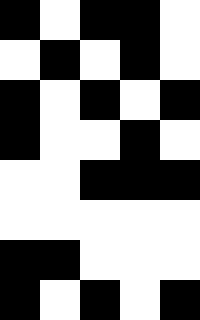[["black", "white", "black", "black", "white"], ["white", "black", "white", "black", "white"], ["black", "white", "black", "white", "black"], ["black", "white", "white", "black", "white"], ["white", "white", "black", "black", "black"], ["white", "white", "white", "white", "white"], ["black", "black", "white", "white", "white"], ["black", "white", "black", "white", "black"]]